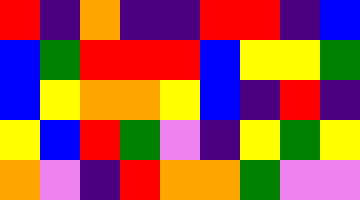[["red", "indigo", "orange", "indigo", "indigo", "red", "red", "indigo", "blue"], ["blue", "green", "red", "red", "red", "blue", "yellow", "yellow", "green"], ["blue", "yellow", "orange", "orange", "yellow", "blue", "indigo", "red", "indigo"], ["yellow", "blue", "red", "green", "violet", "indigo", "yellow", "green", "yellow"], ["orange", "violet", "indigo", "red", "orange", "orange", "green", "violet", "violet"]]